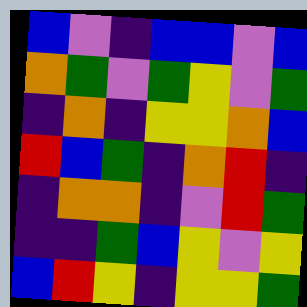[["blue", "violet", "indigo", "blue", "blue", "violet", "blue"], ["orange", "green", "violet", "green", "yellow", "violet", "green"], ["indigo", "orange", "indigo", "yellow", "yellow", "orange", "blue"], ["red", "blue", "green", "indigo", "orange", "red", "indigo"], ["indigo", "orange", "orange", "indigo", "violet", "red", "green"], ["indigo", "indigo", "green", "blue", "yellow", "violet", "yellow"], ["blue", "red", "yellow", "indigo", "yellow", "yellow", "green"]]